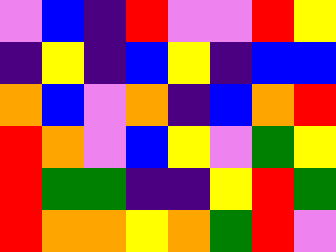[["violet", "blue", "indigo", "red", "violet", "violet", "red", "yellow"], ["indigo", "yellow", "indigo", "blue", "yellow", "indigo", "blue", "blue"], ["orange", "blue", "violet", "orange", "indigo", "blue", "orange", "red"], ["red", "orange", "violet", "blue", "yellow", "violet", "green", "yellow"], ["red", "green", "green", "indigo", "indigo", "yellow", "red", "green"], ["red", "orange", "orange", "yellow", "orange", "green", "red", "violet"]]